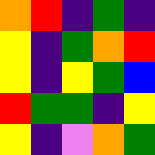[["orange", "red", "indigo", "green", "indigo"], ["yellow", "indigo", "green", "orange", "red"], ["yellow", "indigo", "yellow", "green", "blue"], ["red", "green", "green", "indigo", "yellow"], ["yellow", "indigo", "violet", "orange", "green"]]